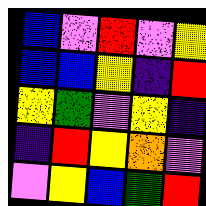[["blue", "violet", "red", "violet", "yellow"], ["blue", "blue", "yellow", "indigo", "red"], ["yellow", "green", "violet", "yellow", "indigo"], ["indigo", "red", "yellow", "orange", "violet"], ["violet", "yellow", "blue", "green", "red"]]